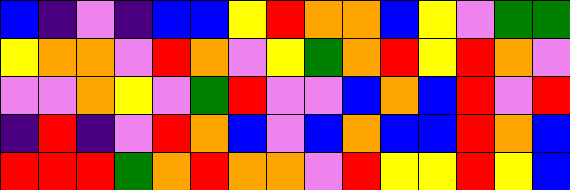[["blue", "indigo", "violet", "indigo", "blue", "blue", "yellow", "red", "orange", "orange", "blue", "yellow", "violet", "green", "green"], ["yellow", "orange", "orange", "violet", "red", "orange", "violet", "yellow", "green", "orange", "red", "yellow", "red", "orange", "violet"], ["violet", "violet", "orange", "yellow", "violet", "green", "red", "violet", "violet", "blue", "orange", "blue", "red", "violet", "red"], ["indigo", "red", "indigo", "violet", "red", "orange", "blue", "violet", "blue", "orange", "blue", "blue", "red", "orange", "blue"], ["red", "red", "red", "green", "orange", "red", "orange", "orange", "violet", "red", "yellow", "yellow", "red", "yellow", "blue"]]